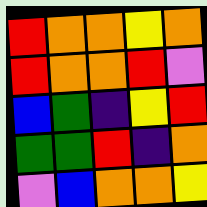[["red", "orange", "orange", "yellow", "orange"], ["red", "orange", "orange", "red", "violet"], ["blue", "green", "indigo", "yellow", "red"], ["green", "green", "red", "indigo", "orange"], ["violet", "blue", "orange", "orange", "yellow"]]